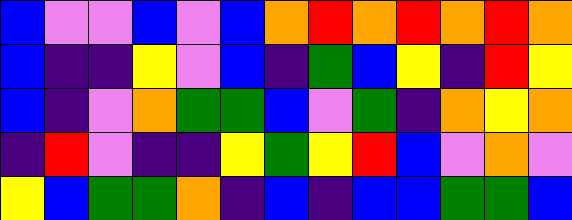[["blue", "violet", "violet", "blue", "violet", "blue", "orange", "red", "orange", "red", "orange", "red", "orange"], ["blue", "indigo", "indigo", "yellow", "violet", "blue", "indigo", "green", "blue", "yellow", "indigo", "red", "yellow"], ["blue", "indigo", "violet", "orange", "green", "green", "blue", "violet", "green", "indigo", "orange", "yellow", "orange"], ["indigo", "red", "violet", "indigo", "indigo", "yellow", "green", "yellow", "red", "blue", "violet", "orange", "violet"], ["yellow", "blue", "green", "green", "orange", "indigo", "blue", "indigo", "blue", "blue", "green", "green", "blue"]]